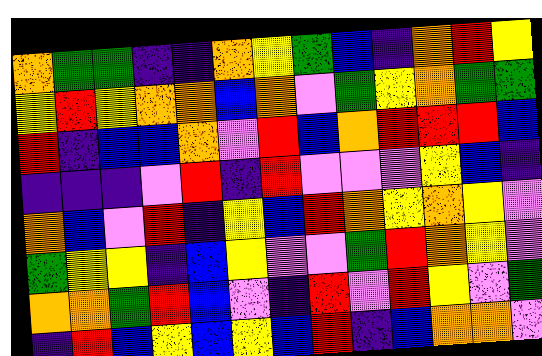[["orange", "green", "green", "indigo", "indigo", "orange", "yellow", "green", "blue", "indigo", "orange", "red", "yellow"], ["yellow", "red", "yellow", "orange", "orange", "blue", "orange", "violet", "green", "yellow", "orange", "green", "green"], ["red", "indigo", "blue", "blue", "orange", "violet", "red", "blue", "orange", "red", "red", "red", "blue"], ["indigo", "indigo", "indigo", "violet", "red", "indigo", "red", "violet", "violet", "violet", "yellow", "blue", "indigo"], ["orange", "blue", "violet", "red", "indigo", "yellow", "blue", "red", "orange", "yellow", "orange", "yellow", "violet"], ["green", "yellow", "yellow", "indigo", "blue", "yellow", "violet", "violet", "green", "red", "orange", "yellow", "violet"], ["orange", "orange", "green", "red", "blue", "violet", "indigo", "red", "violet", "red", "yellow", "violet", "green"], ["indigo", "red", "blue", "yellow", "blue", "yellow", "blue", "red", "indigo", "blue", "orange", "orange", "violet"]]